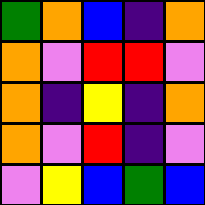[["green", "orange", "blue", "indigo", "orange"], ["orange", "violet", "red", "red", "violet"], ["orange", "indigo", "yellow", "indigo", "orange"], ["orange", "violet", "red", "indigo", "violet"], ["violet", "yellow", "blue", "green", "blue"]]